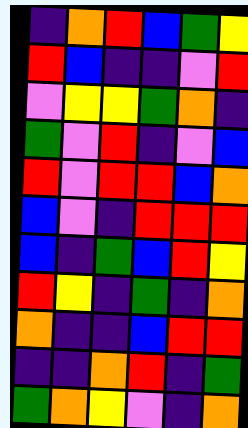[["indigo", "orange", "red", "blue", "green", "yellow"], ["red", "blue", "indigo", "indigo", "violet", "red"], ["violet", "yellow", "yellow", "green", "orange", "indigo"], ["green", "violet", "red", "indigo", "violet", "blue"], ["red", "violet", "red", "red", "blue", "orange"], ["blue", "violet", "indigo", "red", "red", "red"], ["blue", "indigo", "green", "blue", "red", "yellow"], ["red", "yellow", "indigo", "green", "indigo", "orange"], ["orange", "indigo", "indigo", "blue", "red", "red"], ["indigo", "indigo", "orange", "red", "indigo", "green"], ["green", "orange", "yellow", "violet", "indigo", "orange"]]